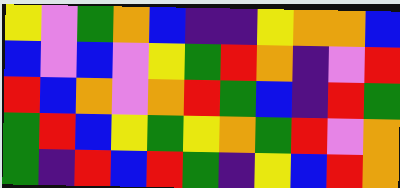[["yellow", "violet", "green", "orange", "blue", "indigo", "indigo", "yellow", "orange", "orange", "blue"], ["blue", "violet", "blue", "violet", "yellow", "green", "red", "orange", "indigo", "violet", "red"], ["red", "blue", "orange", "violet", "orange", "red", "green", "blue", "indigo", "red", "green"], ["green", "red", "blue", "yellow", "green", "yellow", "orange", "green", "red", "violet", "orange"], ["green", "indigo", "red", "blue", "red", "green", "indigo", "yellow", "blue", "red", "orange"]]